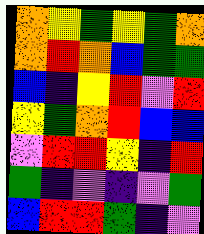[["orange", "yellow", "green", "yellow", "green", "orange"], ["orange", "red", "orange", "blue", "green", "green"], ["blue", "indigo", "yellow", "red", "violet", "red"], ["yellow", "green", "orange", "red", "blue", "blue"], ["violet", "red", "red", "yellow", "indigo", "red"], ["green", "indigo", "violet", "indigo", "violet", "green"], ["blue", "red", "red", "green", "indigo", "violet"]]